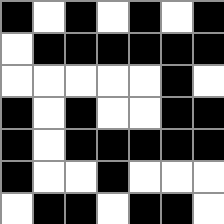[["black", "white", "black", "white", "black", "white", "black"], ["white", "black", "black", "black", "black", "black", "black"], ["white", "white", "white", "white", "white", "black", "white"], ["black", "white", "black", "white", "white", "black", "black"], ["black", "white", "black", "black", "black", "black", "black"], ["black", "white", "white", "black", "white", "white", "white"], ["white", "black", "black", "white", "black", "black", "white"]]